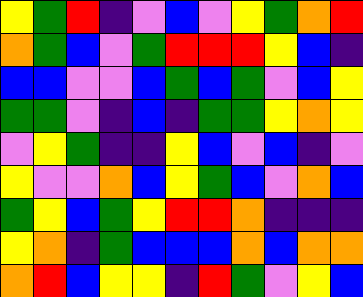[["yellow", "green", "red", "indigo", "violet", "blue", "violet", "yellow", "green", "orange", "red"], ["orange", "green", "blue", "violet", "green", "red", "red", "red", "yellow", "blue", "indigo"], ["blue", "blue", "violet", "violet", "blue", "green", "blue", "green", "violet", "blue", "yellow"], ["green", "green", "violet", "indigo", "blue", "indigo", "green", "green", "yellow", "orange", "yellow"], ["violet", "yellow", "green", "indigo", "indigo", "yellow", "blue", "violet", "blue", "indigo", "violet"], ["yellow", "violet", "violet", "orange", "blue", "yellow", "green", "blue", "violet", "orange", "blue"], ["green", "yellow", "blue", "green", "yellow", "red", "red", "orange", "indigo", "indigo", "indigo"], ["yellow", "orange", "indigo", "green", "blue", "blue", "blue", "orange", "blue", "orange", "orange"], ["orange", "red", "blue", "yellow", "yellow", "indigo", "red", "green", "violet", "yellow", "blue"]]